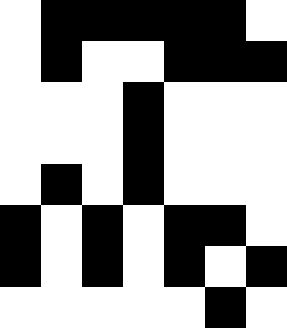[["white", "black", "black", "black", "black", "black", "white"], ["white", "black", "white", "white", "black", "black", "black"], ["white", "white", "white", "black", "white", "white", "white"], ["white", "white", "white", "black", "white", "white", "white"], ["white", "black", "white", "black", "white", "white", "white"], ["black", "white", "black", "white", "black", "black", "white"], ["black", "white", "black", "white", "black", "white", "black"], ["white", "white", "white", "white", "white", "black", "white"]]